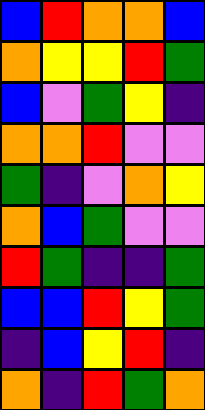[["blue", "red", "orange", "orange", "blue"], ["orange", "yellow", "yellow", "red", "green"], ["blue", "violet", "green", "yellow", "indigo"], ["orange", "orange", "red", "violet", "violet"], ["green", "indigo", "violet", "orange", "yellow"], ["orange", "blue", "green", "violet", "violet"], ["red", "green", "indigo", "indigo", "green"], ["blue", "blue", "red", "yellow", "green"], ["indigo", "blue", "yellow", "red", "indigo"], ["orange", "indigo", "red", "green", "orange"]]